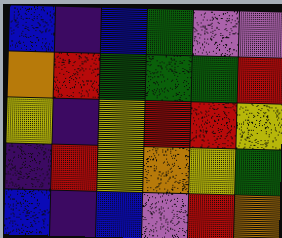[["blue", "indigo", "blue", "green", "violet", "violet"], ["orange", "red", "green", "green", "green", "red"], ["yellow", "indigo", "yellow", "red", "red", "yellow"], ["indigo", "red", "yellow", "orange", "yellow", "green"], ["blue", "indigo", "blue", "violet", "red", "orange"]]